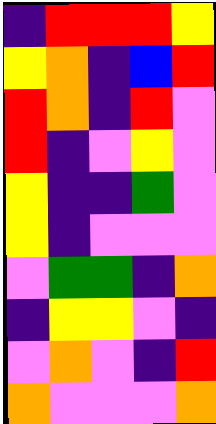[["indigo", "red", "red", "red", "yellow"], ["yellow", "orange", "indigo", "blue", "red"], ["red", "orange", "indigo", "red", "violet"], ["red", "indigo", "violet", "yellow", "violet"], ["yellow", "indigo", "indigo", "green", "violet"], ["yellow", "indigo", "violet", "violet", "violet"], ["violet", "green", "green", "indigo", "orange"], ["indigo", "yellow", "yellow", "violet", "indigo"], ["violet", "orange", "violet", "indigo", "red"], ["orange", "violet", "violet", "violet", "orange"]]